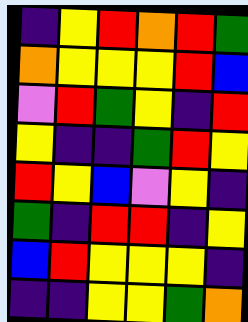[["indigo", "yellow", "red", "orange", "red", "green"], ["orange", "yellow", "yellow", "yellow", "red", "blue"], ["violet", "red", "green", "yellow", "indigo", "red"], ["yellow", "indigo", "indigo", "green", "red", "yellow"], ["red", "yellow", "blue", "violet", "yellow", "indigo"], ["green", "indigo", "red", "red", "indigo", "yellow"], ["blue", "red", "yellow", "yellow", "yellow", "indigo"], ["indigo", "indigo", "yellow", "yellow", "green", "orange"]]